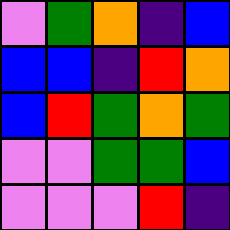[["violet", "green", "orange", "indigo", "blue"], ["blue", "blue", "indigo", "red", "orange"], ["blue", "red", "green", "orange", "green"], ["violet", "violet", "green", "green", "blue"], ["violet", "violet", "violet", "red", "indigo"]]